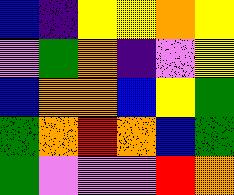[["blue", "indigo", "yellow", "yellow", "orange", "yellow"], ["violet", "green", "orange", "indigo", "violet", "yellow"], ["blue", "orange", "orange", "blue", "yellow", "green"], ["green", "orange", "red", "orange", "blue", "green"], ["green", "violet", "violet", "violet", "red", "orange"]]